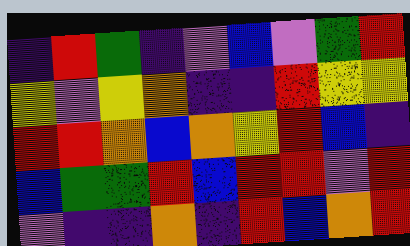[["indigo", "red", "green", "indigo", "violet", "blue", "violet", "green", "red"], ["yellow", "violet", "yellow", "orange", "indigo", "indigo", "red", "yellow", "yellow"], ["red", "red", "orange", "blue", "orange", "yellow", "red", "blue", "indigo"], ["blue", "green", "green", "red", "blue", "red", "red", "violet", "red"], ["violet", "indigo", "indigo", "orange", "indigo", "red", "blue", "orange", "red"]]